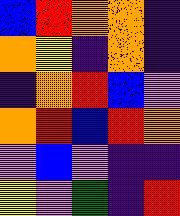[["blue", "red", "orange", "orange", "indigo"], ["orange", "yellow", "indigo", "orange", "indigo"], ["indigo", "orange", "red", "blue", "violet"], ["orange", "red", "blue", "red", "orange"], ["violet", "blue", "violet", "indigo", "indigo"], ["yellow", "violet", "green", "indigo", "red"]]